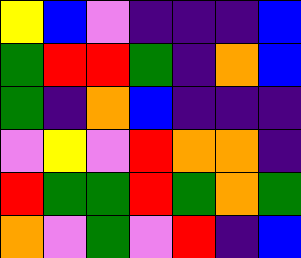[["yellow", "blue", "violet", "indigo", "indigo", "indigo", "blue"], ["green", "red", "red", "green", "indigo", "orange", "blue"], ["green", "indigo", "orange", "blue", "indigo", "indigo", "indigo"], ["violet", "yellow", "violet", "red", "orange", "orange", "indigo"], ["red", "green", "green", "red", "green", "orange", "green"], ["orange", "violet", "green", "violet", "red", "indigo", "blue"]]